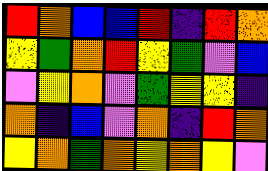[["red", "orange", "blue", "blue", "red", "indigo", "red", "orange"], ["yellow", "green", "orange", "red", "yellow", "green", "violet", "blue"], ["violet", "yellow", "orange", "violet", "green", "yellow", "yellow", "indigo"], ["orange", "indigo", "blue", "violet", "orange", "indigo", "red", "orange"], ["yellow", "orange", "green", "orange", "yellow", "orange", "yellow", "violet"]]